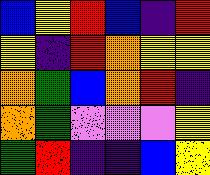[["blue", "yellow", "red", "blue", "indigo", "red"], ["yellow", "indigo", "red", "orange", "yellow", "yellow"], ["orange", "green", "blue", "orange", "red", "indigo"], ["orange", "green", "violet", "violet", "violet", "yellow"], ["green", "red", "indigo", "indigo", "blue", "yellow"]]